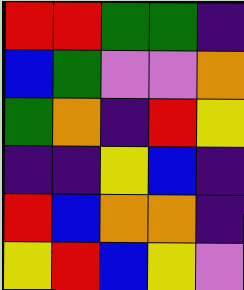[["red", "red", "green", "green", "indigo"], ["blue", "green", "violet", "violet", "orange"], ["green", "orange", "indigo", "red", "yellow"], ["indigo", "indigo", "yellow", "blue", "indigo"], ["red", "blue", "orange", "orange", "indigo"], ["yellow", "red", "blue", "yellow", "violet"]]